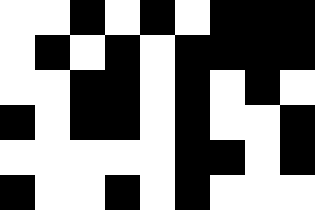[["white", "white", "black", "white", "black", "white", "black", "black", "black"], ["white", "black", "white", "black", "white", "black", "black", "black", "black"], ["white", "white", "black", "black", "white", "black", "white", "black", "white"], ["black", "white", "black", "black", "white", "black", "white", "white", "black"], ["white", "white", "white", "white", "white", "black", "black", "white", "black"], ["black", "white", "white", "black", "white", "black", "white", "white", "white"]]